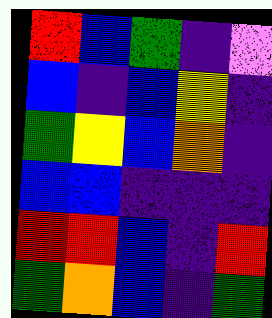[["red", "blue", "green", "indigo", "violet"], ["blue", "indigo", "blue", "yellow", "indigo"], ["green", "yellow", "blue", "orange", "indigo"], ["blue", "blue", "indigo", "indigo", "indigo"], ["red", "red", "blue", "indigo", "red"], ["green", "orange", "blue", "indigo", "green"]]